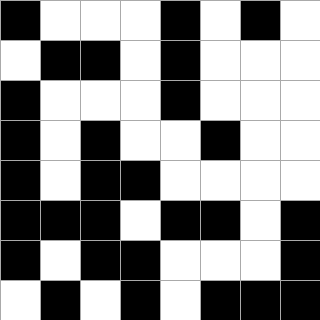[["black", "white", "white", "white", "black", "white", "black", "white"], ["white", "black", "black", "white", "black", "white", "white", "white"], ["black", "white", "white", "white", "black", "white", "white", "white"], ["black", "white", "black", "white", "white", "black", "white", "white"], ["black", "white", "black", "black", "white", "white", "white", "white"], ["black", "black", "black", "white", "black", "black", "white", "black"], ["black", "white", "black", "black", "white", "white", "white", "black"], ["white", "black", "white", "black", "white", "black", "black", "black"]]